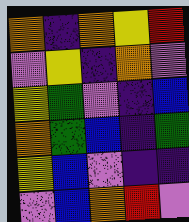[["orange", "indigo", "orange", "yellow", "red"], ["violet", "yellow", "indigo", "orange", "violet"], ["yellow", "green", "violet", "indigo", "blue"], ["orange", "green", "blue", "indigo", "green"], ["yellow", "blue", "violet", "indigo", "indigo"], ["violet", "blue", "orange", "red", "violet"]]